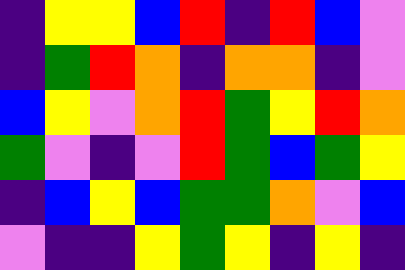[["indigo", "yellow", "yellow", "blue", "red", "indigo", "red", "blue", "violet"], ["indigo", "green", "red", "orange", "indigo", "orange", "orange", "indigo", "violet"], ["blue", "yellow", "violet", "orange", "red", "green", "yellow", "red", "orange"], ["green", "violet", "indigo", "violet", "red", "green", "blue", "green", "yellow"], ["indigo", "blue", "yellow", "blue", "green", "green", "orange", "violet", "blue"], ["violet", "indigo", "indigo", "yellow", "green", "yellow", "indigo", "yellow", "indigo"]]